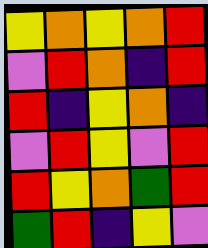[["yellow", "orange", "yellow", "orange", "red"], ["violet", "red", "orange", "indigo", "red"], ["red", "indigo", "yellow", "orange", "indigo"], ["violet", "red", "yellow", "violet", "red"], ["red", "yellow", "orange", "green", "red"], ["green", "red", "indigo", "yellow", "violet"]]